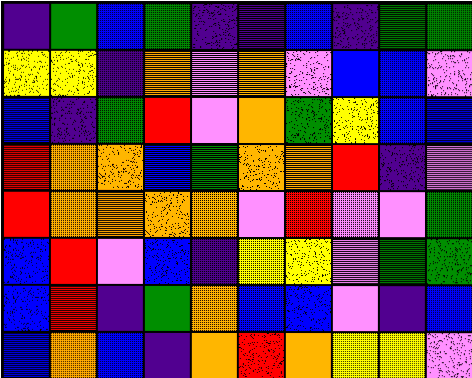[["indigo", "green", "blue", "green", "indigo", "indigo", "blue", "indigo", "green", "green"], ["yellow", "yellow", "indigo", "orange", "violet", "orange", "violet", "blue", "blue", "violet"], ["blue", "indigo", "green", "red", "violet", "orange", "green", "yellow", "blue", "blue"], ["red", "orange", "orange", "blue", "green", "orange", "orange", "red", "indigo", "violet"], ["red", "orange", "orange", "orange", "orange", "violet", "red", "violet", "violet", "green"], ["blue", "red", "violet", "blue", "indigo", "yellow", "yellow", "violet", "green", "green"], ["blue", "red", "indigo", "green", "orange", "blue", "blue", "violet", "indigo", "blue"], ["blue", "orange", "blue", "indigo", "orange", "red", "orange", "yellow", "yellow", "violet"]]